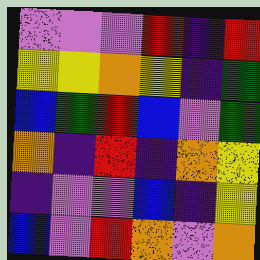[["violet", "violet", "violet", "red", "indigo", "red"], ["yellow", "yellow", "orange", "yellow", "indigo", "green"], ["blue", "green", "red", "blue", "violet", "green"], ["orange", "indigo", "red", "indigo", "orange", "yellow"], ["indigo", "violet", "violet", "blue", "indigo", "yellow"], ["blue", "violet", "red", "orange", "violet", "orange"]]